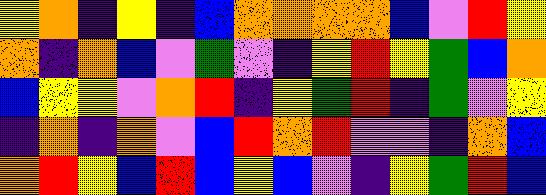[["yellow", "orange", "indigo", "yellow", "indigo", "blue", "orange", "orange", "orange", "orange", "blue", "violet", "red", "yellow"], ["orange", "indigo", "orange", "blue", "violet", "green", "violet", "indigo", "yellow", "red", "yellow", "green", "blue", "orange"], ["blue", "yellow", "yellow", "violet", "orange", "red", "indigo", "yellow", "green", "red", "indigo", "green", "violet", "yellow"], ["indigo", "orange", "indigo", "orange", "violet", "blue", "red", "orange", "red", "violet", "violet", "indigo", "orange", "blue"], ["orange", "red", "yellow", "blue", "red", "blue", "yellow", "blue", "violet", "indigo", "yellow", "green", "red", "blue"]]